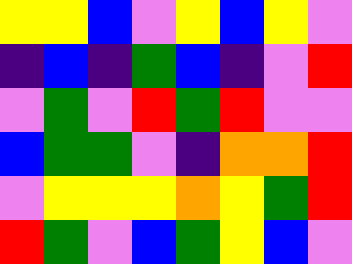[["yellow", "yellow", "blue", "violet", "yellow", "blue", "yellow", "violet"], ["indigo", "blue", "indigo", "green", "blue", "indigo", "violet", "red"], ["violet", "green", "violet", "red", "green", "red", "violet", "violet"], ["blue", "green", "green", "violet", "indigo", "orange", "orange", "red"], ["violet", "yellow", "yellow", "yellow", "orange", "yellow", "green", "red"], ["red", "green", "violet", "blue", "green", "yellow", "blue", "violet"]]